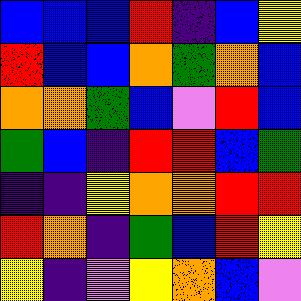[["blue", "blue", "blue", "red", "indigo", "blue", "yellow"], ["red", "blue", "blue", "orange", "green", "orange", "blue"], ["orange", "orange", "green", "blue", "violet", "red", "blue"], ["green", "blue", "indigo", "red", "red", "blue", "green"], ["indigo", "indigo", "yellow", "orange", "orange", "red", "red"], ["red", "orange", "indigo", "green", "blue", "red", "yellow"], ["yellow", "indigo", "violet", "yellow", "orange", "blue", "violet"]]